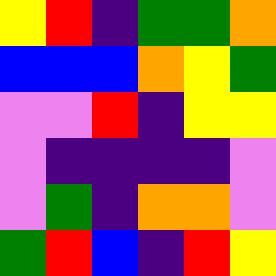[["yellow", "red", "indigo", "green", "green", "orange"], ["blue", "blue", "blue", "orange", "yellow", "green"], ["violet", "violet", "red", "indigo", "yellow", "yellow"], ["violet", "indigo", "indigo", "indigo", "indigo", "violet"], ["violet", "green", "indigo", "orange", "orange", "violet"], ["green", "red", "blue", "indigo", "red", "yellow"]]